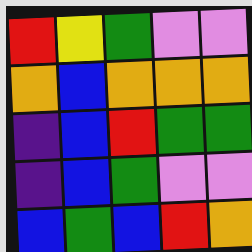[["red", "yellow", "green", "violet", "violet"], ["orange", "blue", "orange", "orange", "orange"], ["indigo", "blue", "red", "green", "green"], ["indigo", "blue", "green", "violet", "violet"], ["blue", "green", "blue", "red", "orange"]]